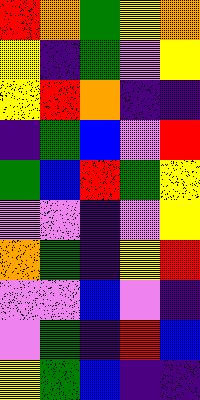[["red", "orange", "green", "yellow", "orange"], ["yellow", "indigo", "green", "violet", "yellow"], ["yellow", "red", "orange", "indigo", "indigo"], ["indigo", "green", "blue", "violet", "red"], ["green", "blue", "red", "green", "yellow"], ["violet", "violet", "indigo", "violet", "yellow"], ["orange", "green", "indigo", "yellow", "red"], ["violet", "violet", "blue", "violet", "indigo"], ["violet", "green", "indigo", "red", "blue"], ["yellow", "green", "blue", "indigo", "indigo"]]